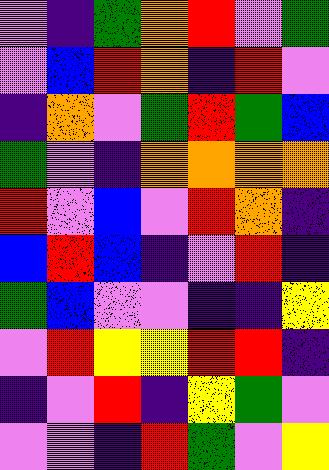[["violet", "indigo", "green", "orange", "red", "violet", "green"], ["violet", "blue", "red", "orange", "indigo", "red", "violet"], ["indigo", "orange", "violet", "green", "red", "green", "blue"], ["green", "violet", "indigo", "orange", "orange", "orange", "orange"], ["red", "violet", "blue", "violet", "red", "orange", "indigo"], ["blue", "red", "blue", "indigo", "violet", "red", "indigo"], ["green", "blue", "violet", "violet", "indigo", "indigo", "yellow"], ["violet", "red", "yellow", "yellow", "red", "red", "indigo"], ["indigo", "violet", "red", "indigo", "yellow", "green", "violet"], ["violet", "violet", "indigo", "red", "green", "violet", "yellow"]]